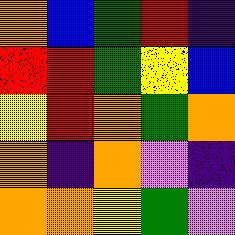[["orange", "blue", "green", "red", "indigo"], ["red", "red", "green", "yellow", "blue"], ["yellow", "red", "orange", "green", "orange"], ["orange", "indigo", "orange", "violet", "indigo"], ["orange", "orange", "yellow", "green", "violet"]]